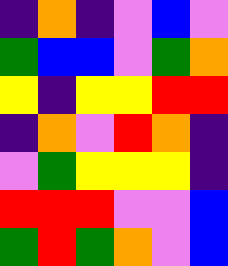[["indigo", "orange", "indigo", "violet", "blue", "violet"], ["green", "blue", "blue", "violet", "green", "orange"], ["yellow", "indigo", "yellow", "yellow", "red", "red"], ["indigo", "orange", "violet", "red", "orange", "indigo"], ["violet", "green", "yellow", "yellow", "yellow", "indigo"], ["red", "red", "red", "violet", "violet", "blue"], ["green", "red", "green", "orange", "violet", "blue"]]